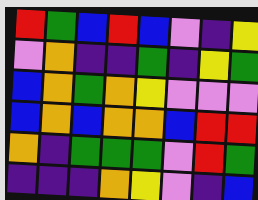[["red", "green", "blue", "red", "blue", "violet", "indigo", "yellow"], ["violet", "orange", "indigo", "indigo", "green", "indigo", "yellow", "green"], ["blue", "orange", "green", "orange", "yellow", "violet", "violet", "violet"], ["blue", "orange", "blue", "orange", "orange", "blue", "red", "red"], ["orange", "indigo", "green", "green", "green", "violet", "red", "green"], ["indigo", "indigo", "indigo", "orange", "yellow", "violet", "indigo", "blue"]]